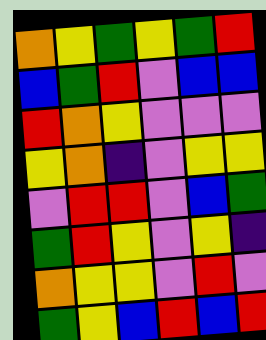[["orange", "yellow", "green", "yellow", "green", "red"], ["blue", "green", "red", "violet", "blue", "blue"], ["red", "orange", "yellow", "violet", "violet", "violet"], ["yellow", "orange", "indigo", "violet", "yellow", "yellow"], ["violet", "red", "red", "violet", "blue", "green"], ["green", "red", "yellow", "violet", "yellow", "indigo"], ["orange", "yellow", "yellow", "violet", "red", "violet"], ["green", "yellow", "blue", "red", "blue", "red"]]